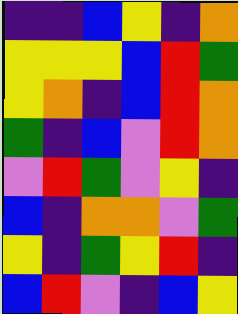[["indigo", "indigo", "blue", "yellow", "indigo", "orange"], ["yellow", "yellow", "yellow", "blue", "red", "green"], ["yellow", "orange", "indigo", "blue", "red", "orange"], ["green", "indigo", "blue", "violet", "red", "orange"], ["violet", "red", "green", "violet", "yellow", "indigo"], ["blue", "indigo", "orange", "orange", "violet", "green"], ["yellow", "indigo", "green", "yellow", "red", "indigo"], ["blue", "red", "violet", "indigo", "blue", "yellow"]]